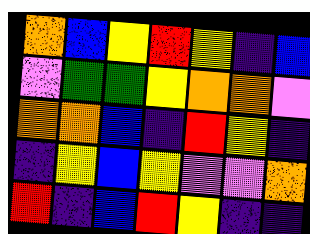[["orange", "blue", "yellow", "red", "yellow", "indigo", "blue"], ["violet", "green", "green", "yellow", "orange", "orange", "violet"], ["orange", "orange", "blue", "indigo", "red", "yellow", "indigo"], ["indigo", "yellow", "blue", "yellow", "violet", "violet", "orange"], ["red", "indigo", "blue", "red", "yellow", "indigo", "indigo"]]